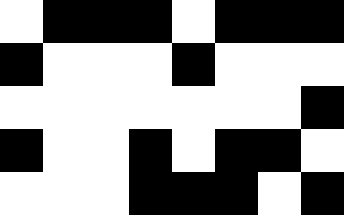[["white", "black", "black", "black", "white", "black", "black", "black"], ["black", "white", "white", "white", "black", "white", "white", "white"], ["white", "white", "white", "white", "white", "white", "white", "black"], ["black", "white", "white", "black", "white", "black", "black", "white"], ["white", "white", "white", "black", "black", "black", "white", "black"]]